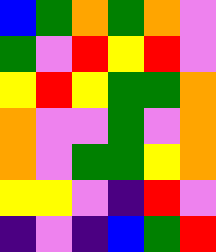[["blue", "green", "orange", "green", "orange", "violet"], ["green", "violet", "red", "yellow", "red", "violet"], ["yellow", "red", "yellow", "green", "green", "orange"], ["orange", "violet", "violet", "green", "violet", "orange"], ["orange", "violet", "green", "green", "yellow", "orange"], ["yellow", "yellow", "violet", "indigo", "red", "violet"], ["indigo", "violet", "indigo", "blue", "green", "red"]]